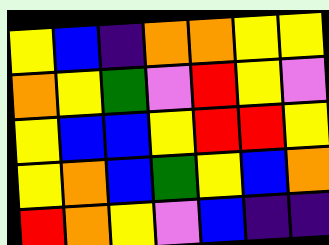[["yellow", "blue", "indigo", "orange", "orange", "yellow", "yellow"], ["orange", "yellow", "green", "violet", "red", "yellow", "violet"], ["yellow", "blue", "blue", "yellow", "red", "red", "yellow"], ["yellow", "orange", "blue", "green", "yellow", "blue", "orange"], ["red", "orange", "yellow", "violet", "blue", "indigo", "indigo"]]